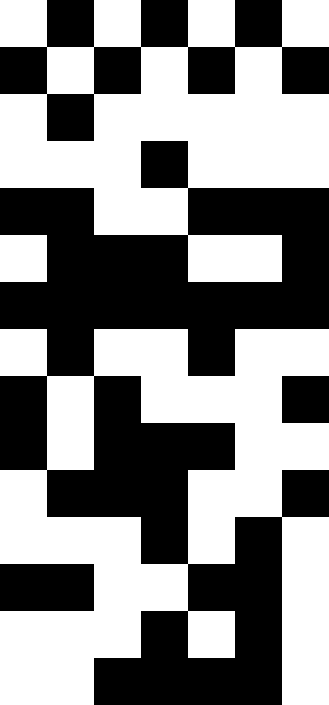[["white", "black", "white", "black", "white", "black", "white"], ["black", "white", "black", "white", "black", "white", "black"], ["white", "black", "white", "white", "white", "white", "white"], ["white", "white", "white", "black", "white", "white", "white"], ["black", "black", "white", "white", "black", "black", "black"], ["white", "black", "black", "black", "white", "white", "black"], ["black", "black", "black", "black", "black", "black", "black"], ["white", "black", "white", "white", "black", "white", "white"], ["black", "white", "black", "white", "white", "white", "black"], ["black", "white", "black", "black", "black", "white", "white"], ["white", "black", "black", "black", "white", "white", "black"], ["white", "white", "white", "black", "white", "black", "white"], ["black", "black", "white", "white", "black", "black", "white"], ["white", "white", "white", "black", "white", "black", "white"], ["white", "white", "black", "black", "black", "black", "white"]]